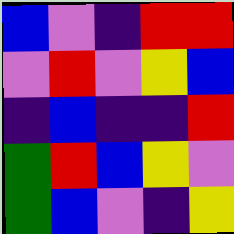[["blue", "violet", "indigo", "red", "red"], ["violet", "red", "violet", "yellow", "blue"], ["indigo", "blue", "indigo", "indigo", "red"], ["green", "red", "blue", "yellow", "violet"], ["green", "blue", "violet", "indigo", "yellow"]]